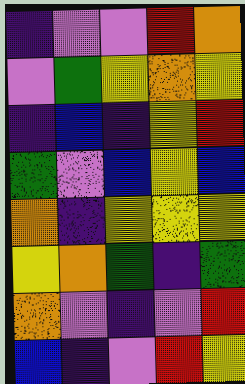[["indigo", "violet", "violet", "red", "orange"], ["violet", "green", "yellow", "orange", "yellow"], ["indigo", "blue", "indigo", "yellow", "red"], ["green", "violet", "blue", "yellow", "blue"], ["orange", "indigo", "yellow", "yellow", "yellow"], ["yellow", "orange", "green", "indigo", "green"], ["orange", "violet", "indigo", "violet", "red"], ["blue", "indigo", "violet", "red", "yellow"]]